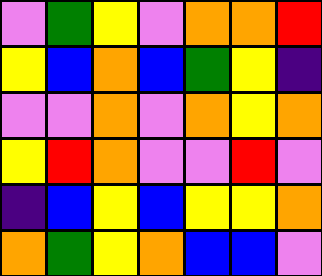[["violet", "green", "yellow", "violet", "orange", "orange", "red"], ["yellow", "blue", "orange", "blue", "green", "yellow", "indigo"], ["violet", "violet", "orange", "violet", "orange", "yellow", "orange"], ["yellow", "red", "orange", "violet", "violet", "red", "violet"], ["indigo", "blue", "yellow", "blue", "yellow", "yellow", "orange"], ["orange", "green", "yellow", "orange", "blue", "blue", "violet"]]